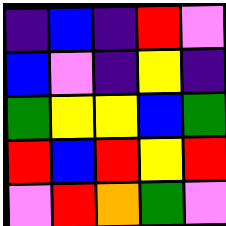[["indigo", "blue", "indigo", "red", "violet"], ["blue", "violet", "indigo", "yellow", "indigo"], ["green", "yellow", "yellow", "blue", "green"], ["red", "blue", "red", "yellow", "red"], ["violet", "red", "orange", "green", "violet"]]